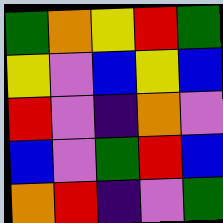[["green", "orange", "yellow", "red", "green"], ["yellow", "violet", "blue", "yellow", "blue"], ["red", "violet", "indigo", "orange", "violet"], ["blue", "violet", "green", "red", "blue"], ["orange", "red", "indigo", "violet", "green"]]